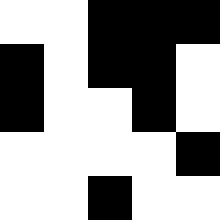[["white", "white", "black", "black", "black"], ["black", "white", "black", "black", "white"], ["black", "white", "white", "black", "white"], ["white", "white", "white", "white", "black"], ["white", "white", "black", "white", "white"]]